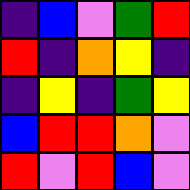[["indigo", "blue", "violet", "green", "red"], ["red", "indigo", "orange", "yellow", "indigo"], ["indigo", "yellow", "indigo", "green", "yellow"], ["blue", "red", "red", "orange", "violet"], ["red", "violet", "red", "blue", "violet"]]